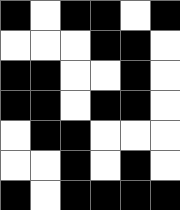[["black", "white", "black", "black", "white", "black"], ["white", "white", "white", "black", "black", "white"], ["black", "black", "white", "white", "black", "white"], ["black", "black", "white", "black", "black", "white"], ["white", "black", "black", "white", "white", "white"], ["white", "white", "black", "white", "black", "white"], ["black", "white", "black", "black", "black", "black"]]